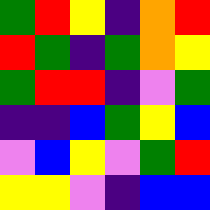[["green", "red", "yellow", "indigo", "orange", "red"], ["red", "green", "indigo", "green", "orange", "yellow"], ["green", "red", "red", "indigo", "violet", "green"], ["indigo", "indigo", "blue", "green", "yellow", "blue"], ["violet", "blue", "yellow", "violet", "green", "red"], ["yellow", "yellow", "violet", "indigo", "blue", "blue"]]